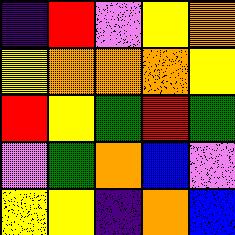[["indigo", "red", "violet", "yellow", "orange"], ["yellow", "orange", "orange", "orange", "yellow"], ["red", "yellow", "green", "red", "green"], ["violet", "green", "orange", "blue", "violet"], ["yellow", "yellow", "indigo", "orange", "blue"]]